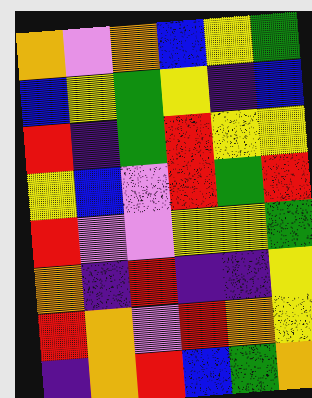[["orange", "violet", "orange", "blue", "yellow", "green"], ["blue", "yellow", "green", "yellow", "indigo", "blue"], ["red", "indigo", "green", "red", "yellow", "yellow"], ["yellow", "blue", "violet", "red", "green", "red"], ["red", "violet", "violet", "yellow", "yellow", "green"], ["orange", "indigo", "red", "indigo", "indigo", "yellow"], ["red", "orange", "violet", "red", "orange", "yellow"], ["indigo", "orange", "red", "blue", "green", "orange"]]